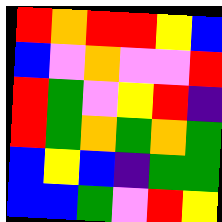[["red", "orange", "red", "red", "yellow", "blue"], ["blue", "violet", "orange", "violet", "violet", "red"], ["red", "green", "violet", "yellow", "red", "indigo"], ["red", "green", "orange", "green", "orange", "green"], ["blue", "yellow", "blue", "indigo", "green", "green"], ["blue", "blue", "green", "violet", "red", "yellow"]]